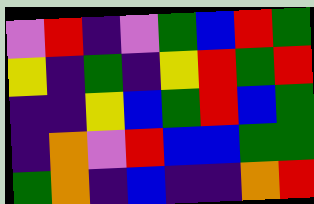[["violet", "red", "indigo", "violet", "green", "blue", "red", "green"], ["yellow", "indigo", "green", "indigo", "yellow", "red", "green", "red"], ["indigo", "indigo", "yellow", "blue", "green", "red", "blue", "green"], ["indigo", "orange", "violet", "red", "blue", "blue", "green", "green"], ["green", "orange", "indigo", "blue", "indigo", "indigo", "orange", "red"]]